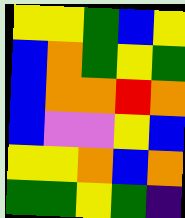[["yellow", "yellow", "green", "blue", "yellow"], ["blue", "orange", "green", "yellow", "green"], ["blue", "orange", "orange", "red", "orange"], ["blue", "violet", "violet", "yellow", "blue"], ["yellow", "yellow", "orange", "blue", "orange"], ["green", "green", "yellow", "green", "indigo"]]